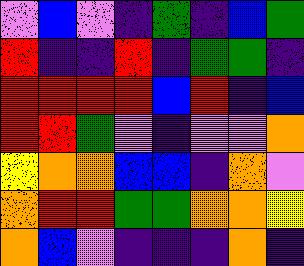[["violet", "blue", "violet", "indigo", "green", "indigo", "blue", "green"], ["red", "indigo", "indigo", "red", "indigo", "green", "green", "indigo"], ["red", "red", "red", "red", "blue", "red", "indigo", "blue"], ["red", "red", "green", "violet", "indigo", "violet", "violet", "orange"], ["yellow", "orange", "orange", "blue", "blue", "indigo", "orange", "violet"], ["orange", "red", "red", "green", "green", "orange", "orange", "yellow"], ["orange", "blue", "violet", "indigo", "indigo", "indigo", "orange", "indigo"]]